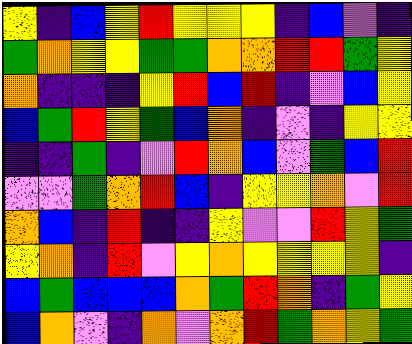[["yellow", "indigo", "blue", "yellow", "red", "yellow", "yellow", "yellow", "indigo", "blue", "violet", "indigo"], ["green", "orange", "yellow", "yellow", "green", "green", "orange", "orange", "red", "red", "green", "yellow"], ["orange", "indigo", "indigo", "indigo", "yellow", "red", "blue", "red", "indigo", "violet", "blue", "yellow"], ["blue", "green", "red", "yellow", "green", "blue", "orange", "indigo", "violet", "indigo", "yellow", "yellow"], ["indigo", "indigo", "green", "indigo", "violet", "red", "orange", "blue", "violet", "green", "blue", "red"], ["violet", "violet", "green", "orange", "red", "blue", "indigo", "yellow", "yellow", "orange", "violet", "red"], ["orange", "blue", "indigo", "red", "indigo", "indigo", "yellow", "violet", "violet", "red", "yellow", "green"], ["yellow", "orange", "indigo", "red", "violet", "yellow", "orange", "yellow", "yellow", "yellow", "yellow", "indigo"], ["blue", "green", "blue", "blue", "blue", "orange", "green", "red", "orange", "indigo", "green", "yellow"], ["blue", "orange", "violet", "indigo", "orange", "violet", "orange", "red", "green", "orange", "yellow", "green"]]